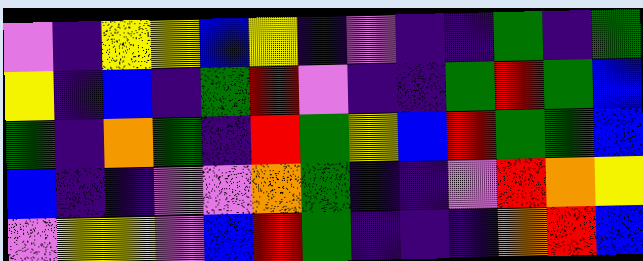[["violet", "indigo", "yellow", "yellow", "blue", "yellow", "indigo", "violet", "indigo", "indigo", "green", "indigo", "green"], ["yellow", "indigo", "blue", "indigo", "green", "red", "violet", "indigo", "indigo", "green", "red", "green", "blue"], ["green", "indigo", "orange", "green", "indigo", "red", "green", "yellow", "blue", "red", "green", "green", "blue"], ["blue", "indigo", "indigo", "violet", "violet", "orange", "green", "indigo", "indigo", "violet", "red", "orange", "yellow"], ["violet", "yellow", "yellow", "violet", "blue", "red", "green", "indigo", "indigo", "indigo", "orange", "red", "blue"]]